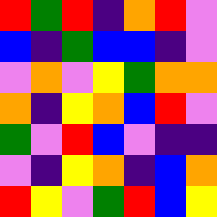[["red", "green", "red", "indigo", "orange", "red", "violet"], ["blue", "indigo", "green", "blue", "blue", "indigo", "violet"], ["violet", "orange", "violet", "yellow", "green", "orange", "orange"], ["orange", "indigo", "yellow", "orange", "blue", "red", "violet"], ["green", "violet", "red", "blue", "violet", "indigo", "indigo"], ["violet", "indigo", "yellow", "orange", "indigo", "blue", "orange"], ["red", "yellow", "violet", "green", "red", "blue", "yellow"]]